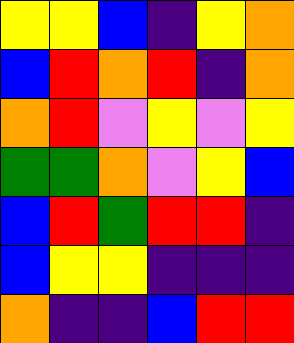[["yellow", "yellow", "blue", "indigo", "yellow", "orange"], ["blue", "red", "orange", "red", "indigo", "orange"], ["orange", "red", "violet", "yellow", "violet", "yellow"], ["green", "green", "orange", "violet", "yellow", "blue"], ["blue", "red", "green", "red", "red", "indigo"], ["blue", "yellow", "yellow", "indigo", "indigo", "indigo"], ["orange", "indigo", "indigo", "blue", "red", "red"]]